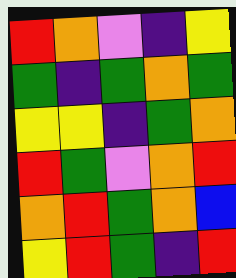[["red", "orange", "violet", "indigo", "yellow"], ["green", "indigo", "green", "orange", "green"], ["yellow", "yellow", "indigo", "green", "orange"], ["red", "green", "violet", "orange", "red"], ["orange", "red", "green", "orange", "blue"], ["yellow", "red", "green", "indigo", "red"]]